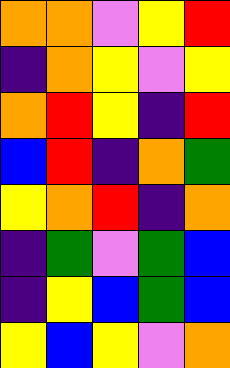[["orange", "orange", "violet", "yellow", "red"], ["indigo", "orange", "yellow", "violet", "yellow"], ["orange", "red", "yellow", "indigo", "red"], ["blue", "red", "indigo", "orange", "green"], ["yellow", "orange", "red", "indigo", "orange"], ["indigo", "green", "violet", "green", "blue"], ["indigo", "yellow", "blue", "green", "blue"], ["yellow", "blue", "yellow", "violet", "orange"]]